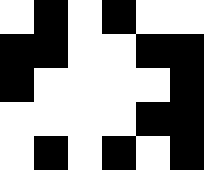[["white", "black", "white", "black", "white", "white"], ["black", "black", "white", "white", "black", "black"], ["black", "white", "white", "white", "white", "black"], ["white", "white", "white", "white", "black", "black"], ["white", "black", "white", "black", "white", "black"]]